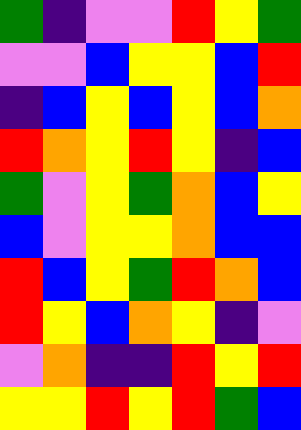[["green", "indigo", "violet", "violet", "red", "yellow", "green"], ["violet", "violet", "blue", "yellow", "yellow", "blue", "red"], ["indigo", "blue", "yellow", "blue", "yellow", "blue", "orange"], ["red", "orange", "yellow", "red", "yellow", "indigo", "blue"], ["green", "violet", "yellow", "green", "orange", "blue", "yellow"], ["blue", "violet", "yellow", "yellow", "orange", "blue", "blue"], ["red", "blue", "yellow", "green", "red", "orange", "blue"], ["red", "yellow", "blue", "orange", "yellow", "indigo", "violet"], ["violet", "orange", "indigo", "indigo", "red", "yellow", "red"], ["yellow", "yellow", "red", "yellow", "red", "green", "blue"]]